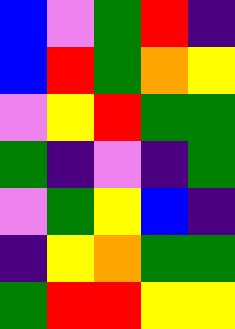[["blue", "violet", "green", "red", "indigo"], ["blue", "red", "green", "orange", "yellow"], ["violet", "yellow", "red", "green", "green"], ["green", "indigo", "violet", "indigo", "green"], ["violet", "green", "yellow", "blue", "indigo"], ["indigo", "yellow", "orange", "green", "green"], ["green", "red", "red", "yellow", "yellow"]]